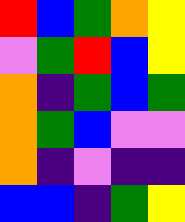[["red", "blue", "green", "orange", "yellow"], ["violet", "green", "red", "blue", "yellow"], ["orange", "indigo", "green", "blue", "green"], ["orange", "green", "blue", "violet", "violet"], ["orange", "indigo", "violet", "indigo", "indigo"], ["blue", "blue", "indigo", "green", "yellow"]]